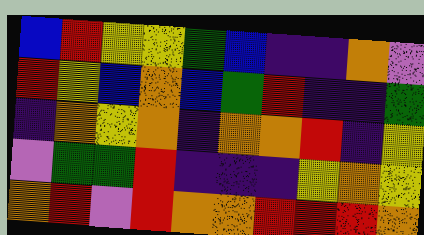[["blue", "red", "yellow", "yellow", "green", "blue", "indigo", "indigo", "orange", "violet"], ["red", "yellow", "blue", "orange", "blue", "green", "red", "indigo", "indigo", "green"], ["indigo", "orange", "yellow", "orange", "indigo", "orange", "orange", "red", "indigo", "yellow"], ["violet", "green", "green", "red", "indigo", "indigo", "indigo", "yellow", "orange", "yellow"], ["orange", "red", "violet", "red", "orange", "orange", "red", "red", "red", "orange"]]